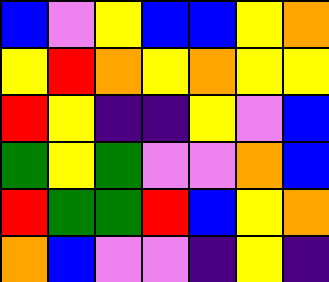[["blue", "violet", "yellow", "blue", "blue", "yellow", "orange"], ["yellow", "red", "orange", "yellow", "orange", "yellow", "yellow"], ["red", "yellow", "indigo", "indigo", "yellow", "violet", "blue"], ["green", "yellow", "green", "violet", "violet", "orange", "blue"], ["red", "green", "green", "red", "blue", "yellow", "orange"], ["orange", "blue", "violet", "violet", "indigo", "yellow", "indigo"]]